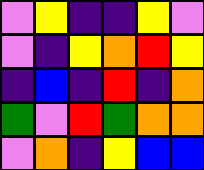[["violet", "yellow", "indigo", "indigo", "yellow", "violet"], ["violet", "indigo", "yellow", "orange", "red", "yellow"], ["indigo", "blue", "indigo", "red", "indigo", "orange"], ["green", "violet", "red", "green", "orange", "orange"], ["violet", "orange", "indigo", "yellow", "blue", "blue"]]